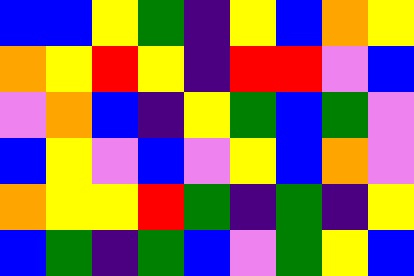[["blue", "blue", "yellow", "green", "indigo", "yellow", "blue", "orange", "yellow"], ["orange", "yellow", "red", "yellow", "indigo", "red", "red", "violet", "blue"], ["violet", "orange", "blue", "indigo", "yellow", "green", "blue", "green", "violet"], ["blue", "yellow", "violet", "blue", "violet", "yellow", "blue", "orange", "violet"], ["orange", "yellow", "yellow", "red", "green", "indigo", "green", "indigo", "yellow"], ["blue", "green", "indigo", "green", "blue", "violet", "green", "yellow", "blue"]]